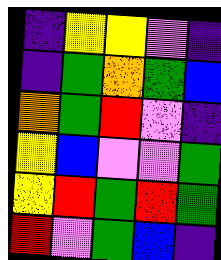[["indigo", "yellow", "yellow", "violet", "indigo"], ["indigo", "green", "orange", "green", "blue"], ["orange", "green", "red", "violet", "indigo"], ["yellow", "blue", "violet", "violet", "green"], ["yellow", "red", "green", "red", "green"], ["red", "violet", "green", "blue", "indigo"]]